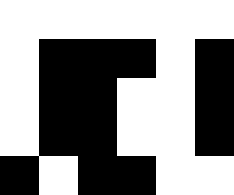[["white", "white", "white", "white", "white", "white"], ["white", "black", "black", "black", "white", "black"], ["white", "black", "black", "white", "white", "black"], ["white", "black", "black", "white", "white", "black"], ["black", "white", "black", "black", "white", "white"]]